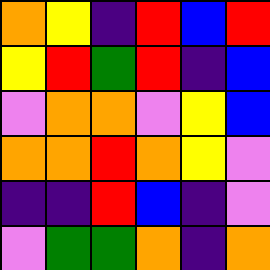[["orange", "yellow", "indigo", "red", "blue", "red"], ["yellow", "red", "green", "red", "indigo", "blue"], ["violet", "orange", "orange", "violet", "yellow", "blue"], ["orange", "orange", "red", "orange", "yellow", "violet"], ["indigo", "indigo", "red", "blue", "indigo", "violet"], ["violet", "green", "green", "orange", "indigo", "orange"]]